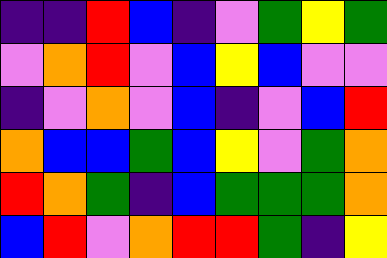[["indigo", "indigo", "red", "blue", "indigo", "violet", "green", "yellow", "green"], ["violet", "orange", "red", "violet", "blue", "yellow", "blue", "violet", "violet"], ["indigo", "violet", "orange", "violet", "blue", "indigo", "violet", "blue", "red"], ["orange", "blue", "blue", "green", "blue", "yellow", "violet", "green", "orange"], ["red", "orange", "green", "indigo", "blue", "green", "green", "green", "orange"], ["blue", "red", "violet", "orange", "red", "red", "green", "indigo", "yellow"]]